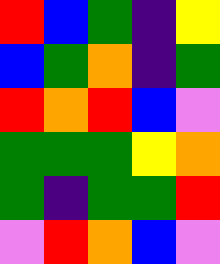[["red", "blue", "green", "indigo", "yellow"], ["blue", "green", "orange", "indigo", "green"], ["red", "orange", "red", "blue", "violet"], ["green", "green", "green", "yellow", "orange"], ["green", "indigo", "green", "green", "red"], ["violet", "red", "orange", "blue", "violet"]]